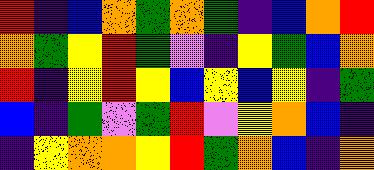[["red", "indigo", "blue", "orange", "green", "orange", "green", "indigo", "blue", "orange", "red"], ["orange", "green", "yellow", "red", "green", "violet", "indigo", "yellow", "green", "blue", "orange"], ["red", "indigo", "yellow", "red", "yellow", "blue", "yellow", "blue", "yellow", "indigo", "green"], ["blue", "indigo", "green", "violet", "green", "red", "violet", "yellow", "orange", "blue", "indigo"], ["indigo", "yellow", "orange", "orange", "yellow", "red", "green", "orange", "blue", "indigo", "orange"]]